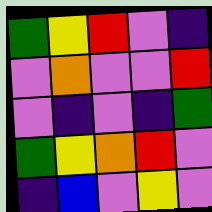[["green", "yellow", "red", "violet", "indigo"], ["violet", "orange", "violet", "violet", "red"], ["violet", "indigo", "violet", "indigo", "green"], ["green", "yellow", "orange", "red", "violet"], ["indigo", "blue", "violet", "yellow", "violet"]]